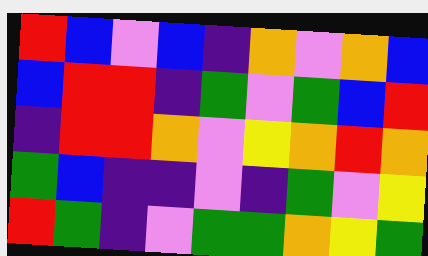[["red", "blue", "violet", "blue", "indigo", "orange", "violet", "orange", "blue"], ["blue", "red", "red", "indigo", "green", "violet", "green", "blue", "red"], ["indigo", "red", "red", "orange", "violet", "yellow", "orange", "red", "orange"], ["green", "blue", "indigo", "indigo", "violet", "indigo", "green", "violet", "yellow"], ["red", "green", "indigo", "violet", "green", "green", "orange", "yellow", "green"]]